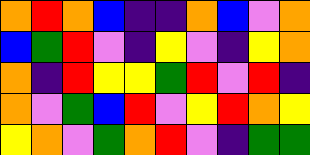[["orange", "red", "orange", "blue", "indigo", "indigo", "orange", "blue", "violet", "orange"], ["blue", "green", "red", "violet", "indigo", "yellow", "violet", "indigo", "yellow", "orange"], ["orange", "indigo", "red", "yellow", "yellow", "green", "red", "violet", "red", "indigo"], ["orange", "violet", "green", "blue", "red", "violet", "yellow", "red", "orange", "yellow"], ["yellow", "orange", "violet", "green", "orange", "red", "violet", "indigo", "green", "green"]]